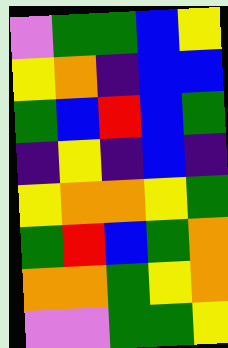[["violet", "green", "green", "blue", "yellow"], ["yellow", "orange", "indigo", "blue", "blue"], ["green", "blue", "red", "blue", "green"], ["indigo", "yellow", "indigo", "blue", "indigo"], ["yellow", "orange", "orange", "yellow", "green"], ["green", "red", "blue", "green", "orange"], ["orange", "orange", "green", "yellow", "orange"], ["violet", "violet", "green", "green", "yellow"]]